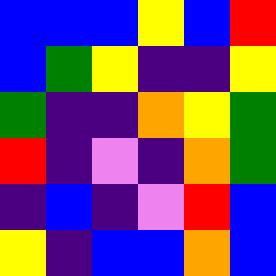[["blue", "blue", "blue", "yellow", "blue", "red"], ["blue", "green", "yellow", "indigo", "indigo", "yellow"], ["green", "indigo", "indigo", "orange", "yellow", "green"], ["red", "indigo", "violet", "indigo", "orange", "green"], ["indigo", "blue", "indigo", "violet", "red", "blue"], ["yellow", "indigo", "blue", "blue", "orange", "blue"]]